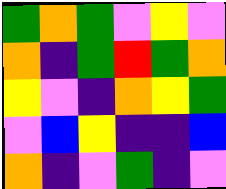[["green", "orange", "green", "violet", "yellow", "violet"], ["orange", "indigo", "green", "red", "green", "orange"], ["yellow", "violet", "indigo", "orange", "yellow", "green"], ["violet", "blue", "yellow", "indigo", "indigo", "blue"], ["orange", "indigo", "violet", "green", "indigo", "violet"]]